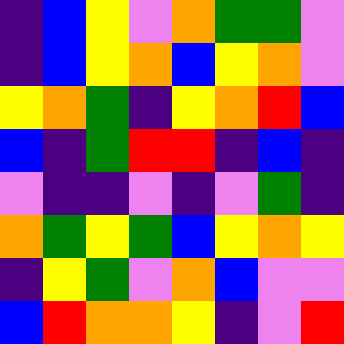[["indigo", "blue", "yellow", "violet", "orange", "green", "green", "violet"], ["indigo", "blue", "yellow", "orange", "blue", "yellow", "orange", "violet"], ["yellow", "orange", "green", "indigo", "yellow", "orange", "red", "blue"], ["blue", "indigo", "green", "red", "red", "indigo", "blue", "indigo"], ["violet", "indigo", "indigo", "violet", "indigo", "violet", "green", "indigo"], ["orange", "green", "yellow", "green", "blue", "yellow", "orange", "yellow"], ["indigo", "yellow", "green", "violet", "orange", "blue", "violet", "violet"], ["blue", "red", "orange", "orange", "yellow", "indigo", "violet", "red"]]